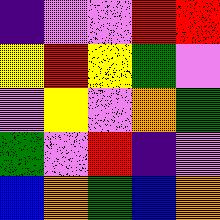[["indigo", "violet", "violet", "red", "red"], ["yellow", "red", "yellow", "green", "violet"], ["violet", "yellow", "violet", "orange", "green"], ["green", "violet", "red", "indigo", "violet"], ["blue", "orange", "green", "blue", "orange"]]